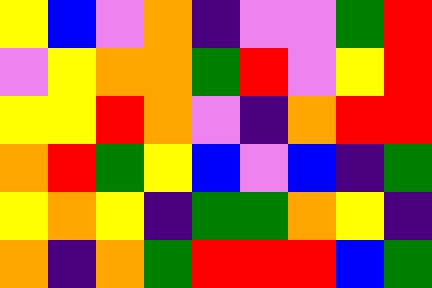[["yellow", "blue", "violet", "orange", "indigo", "violet", "violet", "green", "red"], ["violet", "yellow", "orange", "orange", "green", "red", "violet", "yellow", "red"], ["yellow", "yellow", "red", "orange", "violet", "indigo", "orange", "red", "red"], ["orange", "red", "green", "yellow", "blue", "violet", "blue", "indigo", "green"], ["yellow", "orange", "yellow", "indigo", "green", "green", "orange", "yellow", "indigo"], ["orange", "indigo", "orange", "green", "red", "red", "red", "blue", "green"]]